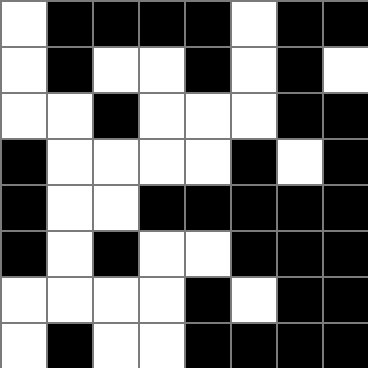[["white", "black", "black", "black", "black", "white", "black", "black"], ["white", "black", "white", "white", "black", "white", "black", "white"], ["white", "white", "black", "white", "white", "white", "black", "black"], ["black", "white", "white", "white", "white", "black", "white", "black"], ["black", "white", "white", "black", "black", "black", "black", "black"], ["black", "white", "black", "white", "white", "black", "black", "black"], ["white", "white", "white", "white", "black", "white", "black", "black"], ["white", "black", "white", "white", "black", "black", "black", "black"]]